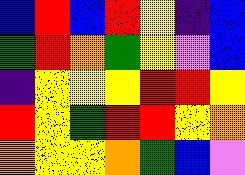[["blue", "red", "blue", "red", "yellow", "indigo", "blue"], ["green", "red", "orange", "green", "yellow", "violet", "blue"], ["indigo", "yellow", "yellow", "yellow", "red", "red", "yellow"], ["red", "yellow", "green", "red", "red", "yellow", "orange"], ["orange", "yellow", "yellow", "orange", "green", "blue", "violet"]]